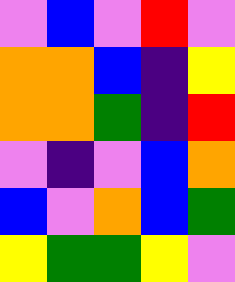[["violet", "blue", "violet", "red", "violet"], ["orange", "orange", "blue", "indigo", "yellow"], ["orange", "orange", "green", "indigo", "red"], ["violet", "indigo", "violet", "blue", "orange"], ["blue", "violet", "orange", "blue", "green"], ["yellow", "green", "green", "yellow", "violet"]]